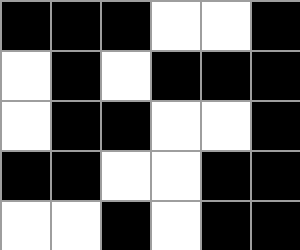[["black", "black", "black", "white", "white", "black"], ["white", "black", "white", "black", "black", "black"], ["white", "black", "black", "white", "white", "black"], ["black", "black", "white", "white", "black", "black"], ["white", "white", "black", "white", "black", "black"]]